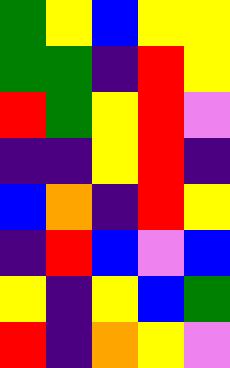[["green", "yellow", "blue", "yellow", "yellow"], ["green", "green", "indigo", "red", "yellow"], ["red", "green", "yellow", "red", "violet"], ["indigo", "indigo", "yellow", "red", "indigo"], ["blue", "orange", "indigo", "red", "yellow"], ["indigo", "red", "blue", "violet", "blue"], ["yellow", "indigo", "yellow", "blue", "green"], ["red", "indigo", "orange", "yellow", "violet"]]